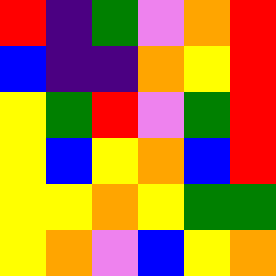[["red", "indigo", "green", "violet", "orange", "red"], ["blue", "indigo", "indigo", "orange", "yellow", "red"], ["yellow", "green", "red", "violet", "green", "red"], ["yellow", "blue", "yellow", "orange", "blue", "red"], ["yellow", "yellow", "orange", "yellow", "green", "green"], ["yellow", "orange", "violet", "blue", "yellow", "orange"]]